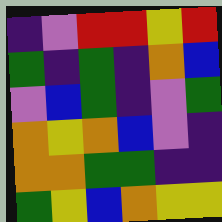[["indigo", "violet", "red", "red", "yellow", "red"], ["green", "indigo", "green", "indigo", "orange", "blue"], ["violet", "blue", "green", "indigo", "violet", "green"], ["orange", "yellow", "orange", "blue", "violet", "indigo"], ["orange", "orange", "green", "green", "indigo", "indigo"], ["green", "yellow", "blue", "orange", "yellow", "yellow"]]